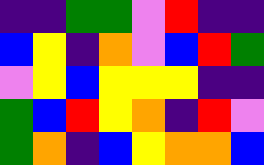[["indigo", "indigo", "green", "green", "violet", "red", "indigo", "indigo"], ["blue", "yellow", "indigo", "orange", "violet", "blue", "red", "green"], ["violet", "yellow", "blue", "yellow", "yellow", "yellow", "indigo", "indigo"], ["green", "blue", "red", "yellow", "orange", "indigo", "red", "violet"], ["green", "orange", "indigo", "blue", "yellow", "orange", "orange", "blue"]]